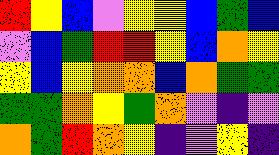[["red", "yellow", "blue", "violet", "yellow", "yellow", "blue", "green", "blue"], ["violet", "blue", "green", "red", "red", "yellow", "blue", "orange", "yellow"], ["yellow", "blue", "yellow", "orange", "orange", "blue", "orange", "green", "green"], ["green", "green", "orange", "yellow", "green", "orange", "violet", "indigo", "violet"], ["orange", "green", "red", "orange", "yellow", "indigo", "violet", "yellow", "indigo"]]